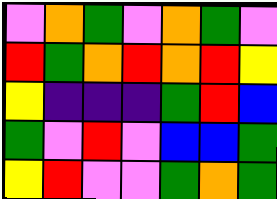[["violet", "orange", "green", "violet", "orange", "green", "violet"], ["red", "green", "orange", "red", "orange", "red", "yellow"], ["yellow", "indigo", "indigo", "indigo", "green", "red", "blue"], ["green", "violet", "red", "violet", "blue", "blue", "green"], ["yellow", "red", "violet", "violet", "green", "orange", "green"]]